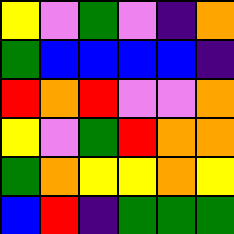[["yellow", "violet", "green", "violet", "indigo", "orange"], ["green", "blue", "blue", "blue", "blue", "indigo"], ["red", "orange", "red", "violet", "violet", "orange"], ["yellow", "violet", "green", "red", "orange", "orange"], ["green", "orange", "yellow", "yellow", "orange", "yellow"], ["blue", "red", "indigo", "green", "green", "green"]]